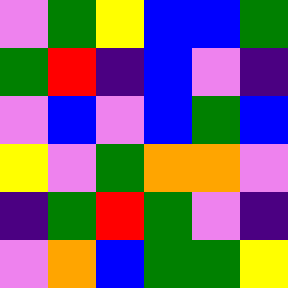[["violet", "green", "yellow", "blue", "blue", "green"], ["green", "red", "indigo", "blue", "violet", "indigo"], ["violet", "blue", "violet", "blue", "green", "blue"], ["yellow", "violet", "green", "orange", "orange", "violet"], ["indigo", "green", "red", "green", "violet", "indigo"], ["violet", "orange", "blue", "green", "green", "yellow"]]